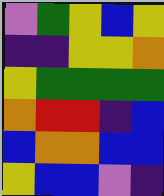[["violet", "green", "yellow", "blue", "yellow"], ["indigo", "indigo", "yellow", "yellow", "orange"], ["yellow", "green", "green", "green", "green"], ["orange", "red", "red", "indigo", "blue"], ["blue", "orange", "orange", "blue", "blue"], ["yellow", "blue", "blue", "violet", "indigo"]]